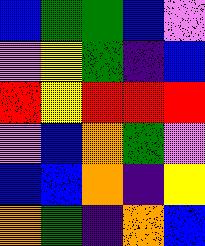[["blue", "green", "green", "blue", "violet"], ["violet", "yellow", "green", "indigo", "blue"], ["red", "yellow", "red", "red", "red"], ["violet", "blue", "orange", "green", "violet"], ["blue", "blue", "orange", "indigo", "yellow"], ["orange", "green", "indigo", "orange", "blue"]]